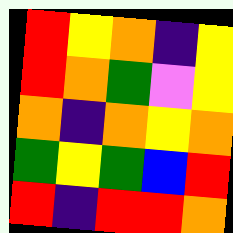[["red", "yellow", "orange", "indigo", "yellow"], ["red", "orange", "green", "violet", "yellow"], ["orange", "indigo", "orange", "yellow", "orange"], ["green", "yellow", "green", "blue", "red"], ["red", "indigo", "red", "red", "orange"]]